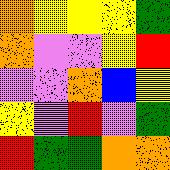[["orange", "yellow", "yellow", "yellow", "green"], ["orange", "violet", "violet", "yellow", "red"], ["violet", "violet", "orange", "blue", "yellow"], ["yellow", "violet", "red", "violet", "green"], ["red", "green", "green", "orange", "orange"]]